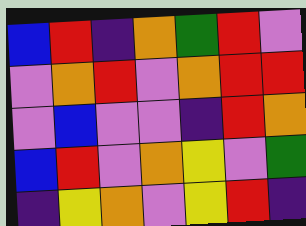[["blue", "red", "indigo", "orange", "green", "red", "violet"], ["violet", "orange", "red", "violet", "orange", "red", "red"], ["violet", "blue", "violet", "violet", "indigo", "red", "orange"], ["blue", "red", "violet", "orange", "yellow", "violet", "green"], ["indigo", "yellow", "orange", "violet", "yellow", "red", "indigo"]]